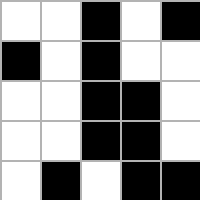[["white", "white", "black", "white", "black"], ["black", "white", "black", "white", "white"], ["white", "white", "black", "black", "white"], ["white", "white", "black", "black", "white"], ["white", "black", "white", "black", "black"]]